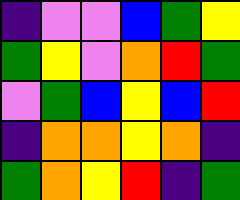[["indigo", "violet", "violet", "blue", "green", "yellow"], ["green", "yellow", "violet", "orange", "red", "green"], ["violet", "green", "blue", "yellow", "blue", "red"], ["indigo", "orange", "orange", "yellow", "orange", "indigo"], ["green", "orange", "yellow", "red", "indigo", "green"]]